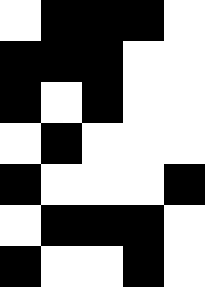[["white", "black", "black", "black", "white"], ["black", "black", "black", "white", "white"], ["black", "white", "black", "white", "white"], ["white", "black", "white", "white", "white"], ["black", "white", "white", "white", "black"], ["white", "black", "black", "black", "white"], ["black", "white", "white", "black", "white"]]